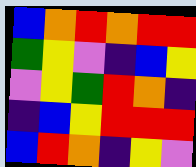[["blue", "orange", "red", "orange", "red", "red"], ["green", "yellow", "violet", "indigo", "blue", "yellow"], ["violet", "yellow", "green", "red", "orange", "indigo"], ["indigo", "blue", "yellow", "red", "red", "red"], ["blue", "red", "orange", "indigo", "yellow", "violet"]]